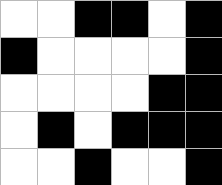[["white", "white", "black", "black", "white", "black"], ["black", "white", "white", "white", "white", "black"], ["white", "white", "white", "white", "black", "black"], ["white", "black", "white", "black", "black", "black"], ["white", "white", "black", "white", "white", "black"]]